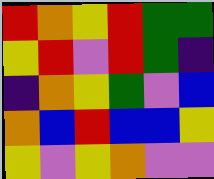[["red", "orange", "yellow", "red", "green", "green"], ["yellow", "red", "violet", "red", "green", "indigo"], ["indigo", "orange", "yellow", "green", "violet", "blue"], ["orange", "blue", "red", "blue", "blue", "yellow"], ["yellow", "violet", "yellow", "orange", "violet", "violet"]]